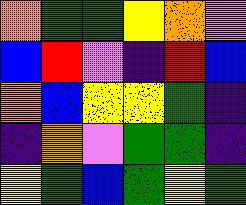[["orange", "green", "green", "yellow", "orange", "violet"], ["blue", "red", "violet", "indigo", "red", "blue"], ["orange", "blue", "yellow", "yellow", "green", "indigo"], ["indigo", "orange", "violet", "green", "green", "indigo"], ["yellow", "green", "blue", "green", "yellow", "green"]]